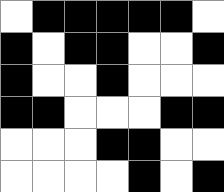[["white", "black", "black", "black", "black", "black", "white"], ["black", "white", "black", "black", "white", "white", "black"], ["black", "white", "white", "black", "white", "white", "white"], ["black", "black", "white", "white", "white", "black", "black"], ["white", "white", "white", "black", "black", "white", "white"], ["white", "white", "white", "white", "black", "white", "black"]]